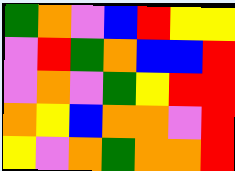[["green", "orange", "violet", "blue", "red", "yellow", "yellow"], ["violet", "red", "green", "orange", "blue", "blue", "red"], ["violet", "orange", "violet", "green", "yellow", "red", "red"], ["orange", "yellow", "blue", "orange", "orange", "violet", "red"], ["yellow", "violet", "orange", "green", "orange", "orange", "red"]]